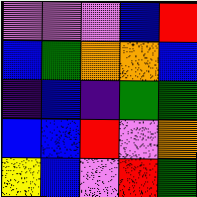[["violet", "violet", "violet", "blue", "red"], ["blue", "green", "orange", "orange", "blue"], ["indigo", "blue", "indigo", "green", "green"], ["blue", "blue", "red", "violet", "orange"], ["yellow", "blue", "violet", "red", "green"]]